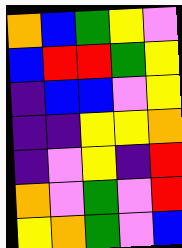[["orange", "blue", "green", "yellow", "violet"], ["blue", "red", "red", "green", "yellow"], ["indigo", "blue", "blue", "violet", "yellow"], ["indigo", "indigo", "yellow", "yellow", "orange"], ["indigo", "violet", "yellow", "indigo", "red"], ["orange", "violet", "green", "violet", "red"], ["yellow", "orange", "green", "violet", "blue"]]